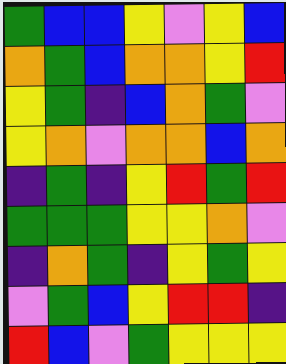[["green", "blue", "blue", "yellow", "violet", "yellow", "blue"], ["orange", "green", "blue", "orange", "orange", "yellow", "red"], ["yellow", "green", "indigo", "blue", "orange", "green", "violet"], ["yellow", "orange", "violet", "orange", "orange", "blue", "orange"], ["indigo", "green", "indigo", "yellow", "red", "green", "red"], ["green", "green", "green", "yellow", "yellow", "orange", "violet"], ["indigo", "orange", "green", "indigo", "yellow", "green", "yellow"], ["violet", "green", "blue", "yellow", "red", "red", "indigo"], ["red", "blue", "violet", "green", "yellow", "yellow", "yellow"]]